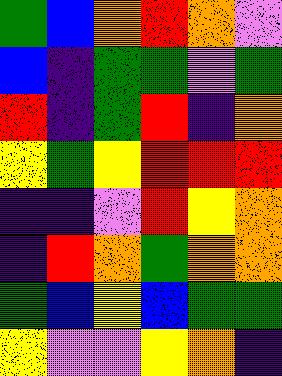[["green", "blue", "orange", "red", "orange", "violet"], ["blue", "indigo", "green", "green", "violet", "green"], ["red", "indigo", "green", "red", "indigo", "orange"], ["yellow", "green", "yellow", "red", "red", "red"], ["indigo", "indigo", "violet", "red", "yellow", "orange"], ["indigo", "red", "orange", "green", "orange", "orange"], ["green", "blue", "yellow", "blue", "green", "green"], ["yellow", "violet", "violet", "yellow", "orange", "indigo"]]